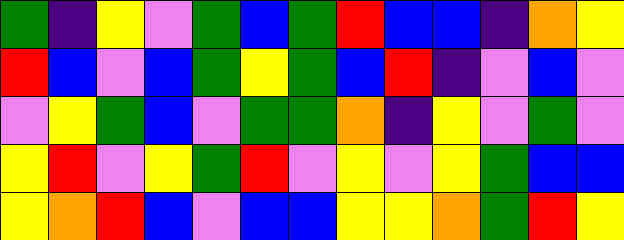[["green", "indigo", "yellow", "violet", "green", "blue", "green", "red", "blue", "blue", "indigo", "orange", "yellow"], ["red", "blue", "violet", "blue", "green", "yellow", "green", "blue", "red", "indigo", "violet", "blue", "violet"], ["violet", "yellow", "green", "blue", "violet", "green", "green", "orange", "indigo", "yellow", "violet", "green", "violet"], ["yellow", "red", "violet", "yellow", "green", "red", "violet", "yellow", "violet", "yellow", "green", "blue", "blue"], ["yellow", "orange", "red", "blue", "violet", "blue", "blue", "yellow", "yellow", "orange", "green", "red", "yellow"]]